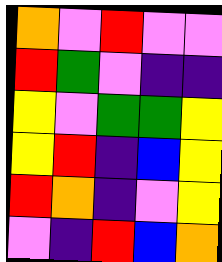[["orange", "violet", "red", "violet", "violet"], ["red", "green", "violet", "indigo", "indigo"], ["yellow", "violet", "green", "green", "yellow"], ["yellow", "red", "indigo", "blue", "yellow"], ["red", "orange", "indigo", "violet", "yellow"], ["violet", "indigo", "red", "blue", "orange"]]